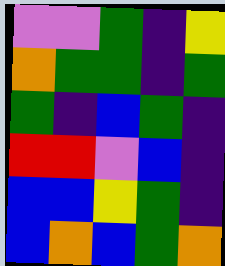[["violet", "violet", "green", "indigo", "yellow"], ["orange", "green", "green", "indigo", "green"], ["green", "indigo", "blue", "green", "indigo"], ["red", "red", "violet", "blue", "indigo"], ["blue", "blue", "yellow", "green", "indigo"], ["blue", "orange", "blue", "green", "orange"]]